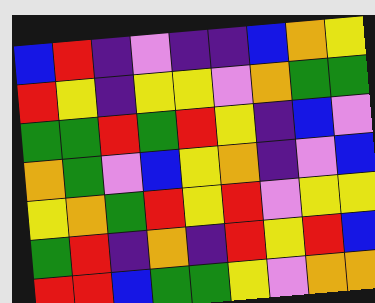[["blue", "red", "indigo", "violet", "indigo", "indigo", "blue", "orange", "yellow"], ["red", "yellow", "indigo", "yellow", "yellow", "violet", "orange", "green", "green"], ["green", "green", "red", "green", "red", "yellow", "indigo", "blue", "violet"], ["orange", "green", "violet", "blue", "yellow", "orange", "indigo", "violet", "blue"], ["yellow", "orange", "green", "red", "yellow", "red", "violet", "yellow", "yellow"], ["green", "red", "indigo", "orange", "indigo", "red", "yellow", "red", "blue"], ["red", "red", "blue", "green", "green", "yellow", "violet", "orange", "orange"]]